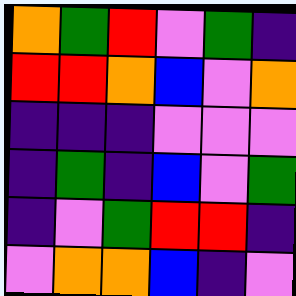[["orange", "green", "red", "violet", "green", "indigo"], ["red", "red", "orange", "blue", "violet", "orange"], ["indigo", "indigo", "indigo", "violet", "violet", "violet"], ["indigo", "green", "indigo", "blue", "violet", "green"], ["indigo", "violet", "green", "red", "red", "indigo"], ["violet", "orange", "orange", "blue", "indigo", "violet"]]